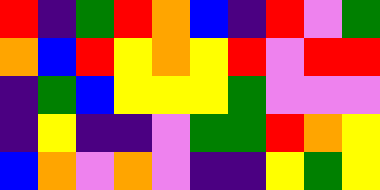[["red", "indigo", "green", "red", "orange", "blue", "indigo", "red", "violet", "green"], ["orange", "blue", "red", "yellow", "orange", "yellow", "red", "violet", "red", "red"], ["indigo", "green", "blue", "yellow", "yellow", "yellow", "green", "violet", "violet", "violet"], ["indigo", "yellow", "indigo", "indigo", "violet", "green", "green", "red", "orange", "yellow"], ["blue", "orange", "violet", "orange", "violet", "indigo", "indigo", "yellow", "green", "yellow"]]